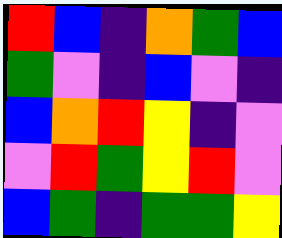[["red", "blue", "indigo", "orange", "green", "blue"], ["green", "violet", "indigo", "blue", "violet", "indigo"], ["blue", "orange", "red", "yellow", "indigo", "violet"], ["violet", "red", "green", "yellow", "red", "violet"], ["blue", "green", "indigo", "green", "green", "yellow"]]